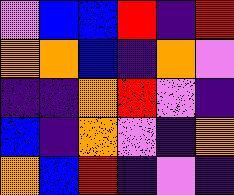[["violet", "blue", "blue", "red", "indigo", "red"], ["orange", "orange", "blue", "indigo", "orange", "violet"], ["indigo", "indigo", "orange", "red", "violet", "indigo"], ["blue", "indigo", "orange", "violet", "indigo", "orange"], ["orange", "blue", "red", "indigo", "violet", "indigo"]]